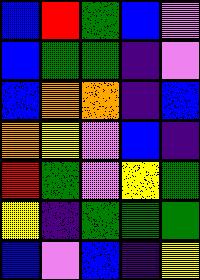[["blue", "red", "green", "blue", "violet"], ["blue", "green", "green", "indigo", "violet"], ["blue", "orange", "orange", "indigo", "blue"], ["orange", "yellow", "violet", "blue", "indigo"], ["red", "green", "violet", "yellow", "green"], ["yellow", "indigo", "green", "green", "green"], ["blue", "violet", "blue", "indigo", "yellow"]]